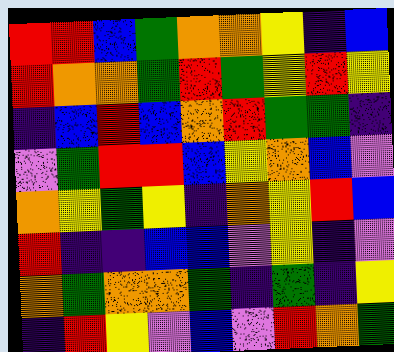[["red", "red", "blue", "green", "orange", "orange", "yellow", "indigo", "blue"], ["red", "orange", "orange", "green", "red", "green", "yellow", "red", "yellow"], ["indigo", "blue", "red", "blue", "orange", "red", "green", "green", "indigo"], ["violet", "green", "red", "red", "blue", "yellow", "orange", "blue", "violet"], ["orange", "yellow", "green", "yellow", "indigo", "orange", "yellow", "red", "blue"], ["red", "indigo", "indigo", "blue", "blue", "violet", "yellow", "indigo", "violet"], ["orange", "green", "orange", "orange", "green", "indigo", "green", "indigo", "yellow"], ["indigo", "red", "yellow", "violet", "blue", "violet", "red", "orange", "green"]]